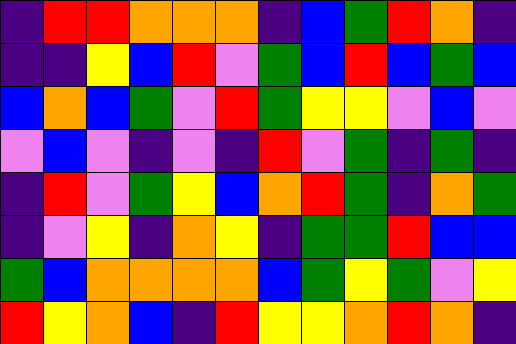[["indigo", "red", "red", "orange", "orange", "orange", "indigo", "blue", "green", "red", "orange", "indigo"], ["indigo", "indigo", "yellow", "blue", "red", "violet", "green", "blue", "red", "blue", "green", "blue"], ["blue", "orange", "blue", "green", "violet", "red", "green", "yellow", "yellow", "violet", "blue", "violet"], ["violet", "blue", "violet", "indigo", "violet", "indigo", "red", "violet", "green", "indigo", "green", "indigo"], ["indigo", "red", "violet", "green", "yellow", "blue", "orange", "red", "green", "indigo", "orange", "green"], ["indigo", "violet", "yellow", "indigo", "orange", "yellow", "indigo", "green", "green", "red", "blue", "blue"], ["green", "blue", "orange", "orange", "orange", "orange", "blue", "green", "yellow", "green", "violet", "yellow"], ["red", "yellow", "orange", "blue", "indigo", "red", "yellow", "yellow", "orange", "red", "orange", "indigo"]]